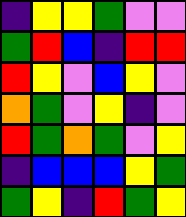[["indigo", "yellow", "yellow", "green", "violet", "violet"], ["green", "red", "blue", "indigo", "red", "red"], ["red", "yellow", "violet", "blue", "yellow", "violet"], ["orange", "green", "violet", "yellow", "indigo", "violet"], ["red", "green", "orange", "green", "violet", "yellow"], ["indigo", "blue", "blue", "blue", "yellow", "green"], ["green", "yellow", "indigo", "red", "green", "yellow"]]